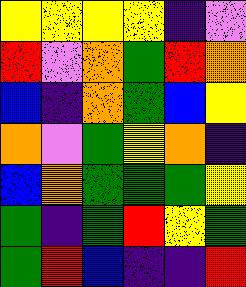[["yellow", "yellow", "yellow", "yellow", "indigo", "violet"], ["red", "violet", "orange", "green", "red", "orange"], ["blue", "indigo", "orange", "green", "blue", "yellow"], ["orange", "violet", "green", "yellow", "orange", "indigo"], ["blue", "orange", "green", "green", "green", "yellow"], ["green", "indigo", "green", "red", "yellow", "green"], ["green", "red", "blue", "indigo", "indigo", "red"]]